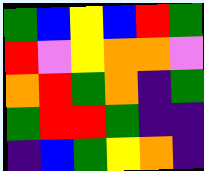[["green", "blue", "yellow", "blue", "red", "green"], ["red", "violet", "yellow", "orange", "orange", "violet"], ["orange", "red", "green", "orange", "indigo", "green"], ["green", "red", "red", "green", "indigo", "indigo"], ["indigo", "blue", "green", "yellow", "orange", "indigo"]]